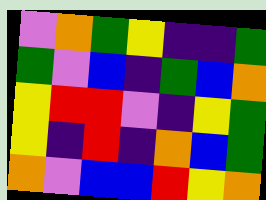[["violet", "orange", "green", "yellow", "indigo", "indigo", "green"], ["green", "violet", "blue", "indigo", "green", "blue", "orange"], ["yellow", "red", "red", "violet", "indigo", "yellow", "green"], ["yellow", "indigo", "red", "indigo", "orange", "blue", "green"], ["orange", "violet", "blue", "blue", "red", "yellow", "orange"]]